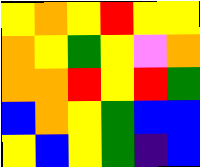[["yellow", "orange", "yellow", "red", "yellow", "yellow"], ["orange", "yellow", "green", "yellow", "violet", "orange"], ["orange", "orange", "red", "yellow", "red", "green"], ["blue", "orange", "yellow", "green", "blue", "blue"], ["yellow", "blue", "yellow", "green", "indigo", "blue"]]